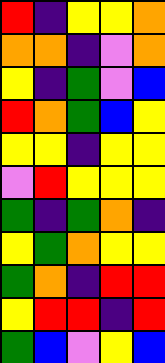[["red", "indigo", "yellow", "yellow", "orange"], ["orange", "orange", "indigo", "violet", "orange"], ["yellow", "indigo", "green", "violet", "blue"], ["red", "orange", "green", "blue", "yellow"], ["yellow", "yellow", "indigo", "yellow", "yellow"], ["violet", "red", "yellow", "yellow", "yellow"], ["green", "indigo", "green", "orange", "indigo"], ["yellow", "green", "orange", "yellow", "yellow"], ["green", "orange", "indigo", "red", "red"], ["yellow", "red", "red", "indigo", "red"], ["green", "blue", "violet", "yellow", "blue"]]